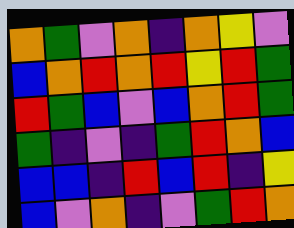[["orange", "green", "violet", "orange", "indigo", "orange", "yellow", "violet"], ["blue", "orange", "red", "orange", "red", "yellow", "red", "green"], ["red", "green", "blue", "violet", "blue", "orange", "red", "green"], ["green", "indigo", "violet", "indigo", "green", "red", "orange", "blue"], ["blue", "blue", "indigo", "red", "blue", "red", "indigo", "yellow"], ["blue", "violet", "orange", "indigo", "violet", "green", "red", "orange"]]